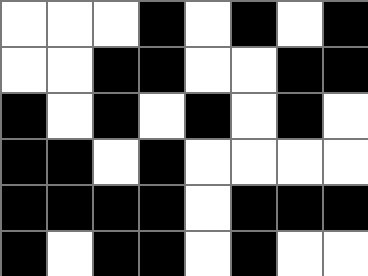[["white", "white", "white", "black", "white", "black", "white", "black"], ["white", "white", "black", "black", "white", "white", "black", "black"], ["black", "white", "black", "white", "black", "white", "black", "white"], ["black", "black", "white", "black", "white", "white", "white", "white"], ["black", "black", "black", "black", "white", "black", "black", "black"], ["black", "white", "black", "black", "white", "black", "white", "white"]]